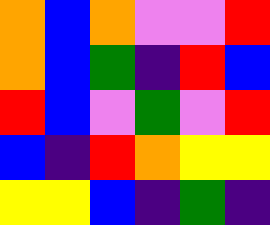[["orange", "blue", "orange", "violet", "violet", "red"], ["orange", "blue", "green", "indigo", "red", "blue"], ["red", "blue", "violet", "green", "violet", "red"], ["blue", "indigo", "red", "orange", "yellow", "yellow"], ["yellow", "yellow", "blue", "indigo", "green", "indigo"]]